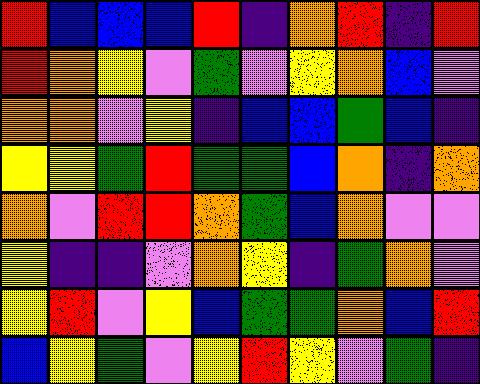[["red", "blue", "blue", "blue", "red", "indigo", "orange", "red", "indigo", "red"], ["red", "orange", "yellow", "violet", "green", "violet", "yellow", "orange", "blue", "violet"], ["orange", "orange", "violet", "yellow", "indigo", "blue", "blue", "green", "blue", "indigo"], ["yellow", "yellow", "green", "red", "green", "green", "blue", "orange", "indigo", "orange"], ["orange", "violet", "red", "red", "orange", "green", "blue", "orange", "violet", "violet"], ["yellow", "indigo", "indigo", "violet", "orange", "yellow", "indigo", "green", "orange", "violet"], ["yellow", "red", "violet", "yellow", "blue", "green", "green", "orange", "blue", "red"], ["blue", "yellow", "green", "violet", "yellow", "red", "yellow", "violet", "green", "indigo"]]